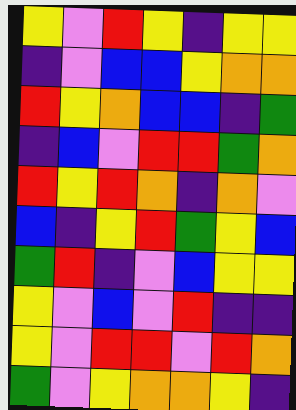[["yellow", "violet", "red", "yellow", "indigo", "yellow", "yellow"], ["indigo", "violet", "blue", "blue", "yellow", "orange", "orange"], ["red", "yellow", "orange", "blue", "blue", "indigo", "green"], ["indigo", "blue", "violet", "red", "red", "green", "orange"], ["red", "yellow", "red", "orange", "indigo", "orange", "violet"], ["blue", "indigo", "yellow", "red", "green", "yellow", "blue"], ["green", "red", "indigo", "violet", "blue", "yellow", "yellow"], ["yellow", "violet", "blue", "violet", "red", "indigo", "indigo"], ["yellow", "violet", "red", "red", "violet", "red", "orange"], ["green", "violet", "yellow", "orange", "orange", "yellow", "indigo"]]